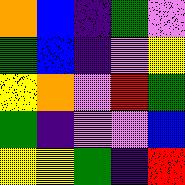[["orange", "blue", "indigo", "green", "violet"], ["green", "blue", "indigo", "violet", "yellow"], ["yellow", "orange", "violet", "red", "green"], ["green", "indigo", "violet", "violet", "blue"], ["yellow", "yellow", "green", "indigo", "red"]]